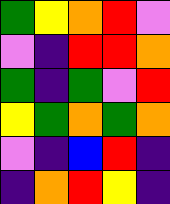[["green", "yellow", "orange", "red", "violet"], ["violet", "indigo", "red", "red", "orange"], ["green", "indigo", "green", "violet", "red"], ["yellow", "green", "orange", "green", "orange"], ["violet", "indigo", "blue", "red", "indigo"], ["indigo", "orange", "red", "yellow", "indigo"]]